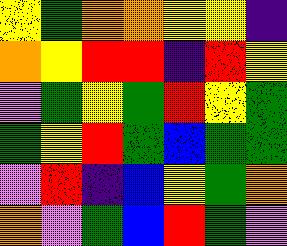[["yellow", "green", "orange", "orange", "yellow", "yellow", "indigo"], ["orange", "yellow", "red", "red", "indigo", "red", "yellow"], ["violet", "green", "yellow", "green", "red", "yellow", "green"], ["green", "yellow", "red", "green", "blue", "green", "green"], ["violet", "red", "indigo", "blue", "yellow", "green", "orange"], ["orange", "violet", "green", "blue", "red", "green", "violet"]]